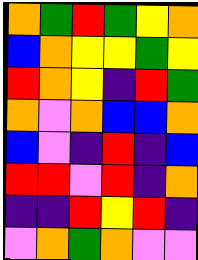[["orange", "green", "red", "green", "yellow", "orange"], ["blue", "orange", "yellow", "yellow", "green", "yellow"], ["red", "orange", "yellow", "indigo", "red", "green"], ["orange", "violet", "orange", "blue", "blue", "orange"], ["blue", "violet", "indigo", "red", "indigo", "blue"], ["red", "red", "violet", "red", "indigo", "orange"], ["indigo", "indigo", "red", "yellow", "red", "indigo"], ["violet", "orange", "green", "orange", "violet", "violet"]]